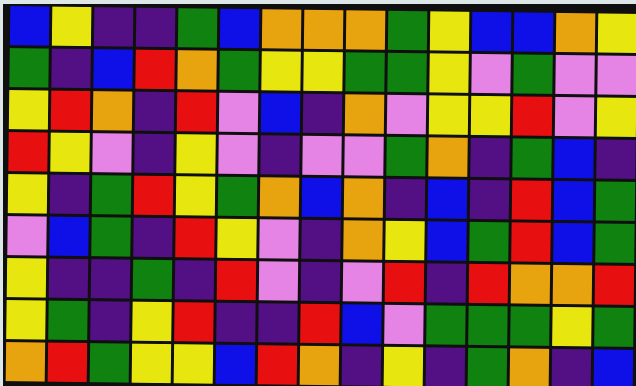[["blue", "yellow", "indigo", "indigo", "green", "blue", "orange", "orange", "orange", "green", "yellow", "blue", "blue", "orange", "yellow"], ["green", "indigo", "blue", "red", "orange", "green", "yellow", "yellow", "green", "green", "yellow", "violet", "green", "violet", "violet"], ["yellow", "red", "orange", "indigo", "red", "violet", "blue", "indigo", "orange", "violet", "yellow", "yellow", "red", "violet", "yellow"], ["red", "yellow", "violet", "indigo", "yellow", "violet", "indigo", "violet", "violet", "green", "orange", "indigo", "green", "blue", "indigo"], ["yellow", "indigo", "green", "red", "yellow", "green", "orange", "blue", "orange", "indigo", "blue", "indigo", "red", "blue", "green"], ["violet", "blue", "green", "indigo", "red", "yellow", "violet", "indigo", "orange", "yellow", "blue", "green", "red", "blue", "green"], ["yellow", "indigo", "indigo", "green", "indigo", "red", "violet", "indigo", "violet", "red", "indigo", "red", "orange", "orange", "red"], ["yellow", "green", "indigo", "yellow", "red", "indigo", "indigo", "red", "blue", "violet", "green", "green", "green", "yellow", "green"], ["orange", "red", "green", "yellow", "yellow", "blue", "red", "orange", "indigo", "yellow", "indigo", "green", "orange", "indigo", "blue"]]